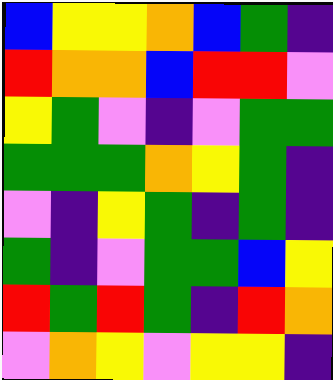[["blue", "yellow", "yellow", "orange", "blue", "green", "indigo"], ["red", "orange", "orange", "blue", "red", "red", "violet"], ["yellow", "green", "violet", "indigo", "violet", "green", "green"], ["green", "green", "green", "orange", "yellow", "green", "indigo"], ["violet", "indigo", "yellow", "green", "indigo", "green", "indigo"], ["green", "indigo", "violet", "green", "green", "blue", "yellow"], ["red", "green", "red", "green", "indigo", "red", "orange"], ["violet", "orange", "yellow", "violet", "yellow", "yellow", "indigo"]]